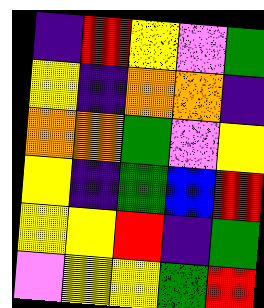[["indigo", "red", "yellow", "violet", "green"], ["yellow", "indigo", "orange", "orange", "indigo"], ["orange", "orange", "green", "violet", "yellow"], ["yellow", "indigo", "green", "blue", "red"], ["yellow", "yellow", "red", "indigo", "green"], ["violet", "yellow", "yellow", "green", "red"]]